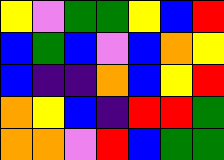[["yellow", "violet", "green", "green", "yellow", "blue", "red"], ["blue", "green", "blue", "violet", "blue", "orange", "yellow"], ["blue", "indigo", "indigo", "orange", "blue", "yellow", "red"], ["orange", "yellow", "blue", "indigo", "red", "red", "green"], ["orange", "orange", "violet", "red", "blue", "green", "green"]]